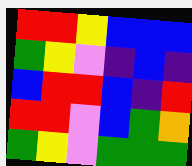[["red", "red", "yellow", "blue", "blue", "blue"], ["green", "yellow", "violet", "indigo", "blue", "indigo"], ["blue", "red", "red", "blue", "indigo", "red"], ["red", "red", "violet", "blue", "green", "orange"], ["green", "yellow", "violet", "green", "green", "green"]]